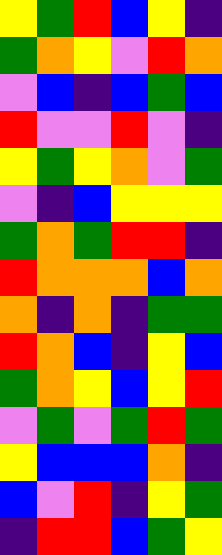[["yellow", "green", "red", "blue", "yellow", "indigo"], ["green", "orange", "yellow", "violet", "red", "orange"], ["violet", "blue", "indigo", "blue", "green", "blue"], ["red", "violet", "violet", "red", "violet", "indigo"], ["yellow", "green", "yellow", "orange", "violet", "green"], ["violet", "indigo", "blue", "yellow", "yellow", "yellow"], ["green", "orange", "green", "red", "red", "indigo"], ["red", "orange", "orange", "orange", "blue", "orange"], ["orange", "indigo", "orange", "indigo", "green", "green"], ["red", "orange", "blue", "indigo", "yellow", "blue"], ["green", "orange", "yellow", "blue", "yellow", "red"], ["violet", "green", "violet", "green", "red", "green"], ["yellow", "blue", "blue", "blue", "orange", "indigo"], ["blue", "violet", "red", "indigo", "yellow", "green"], ["indigo", "red", "red", "blue", "green", "yellow"]]